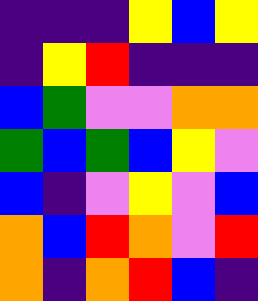[["indigo", "indigo", "indigo", "yellow", "blue", "yellow"], ["indigo", "yellow", "red", "indigo", "indigo", "indigo"], ["blue", "green", "violet", "violet", "orange", "orange"], ["green", "blue", "green", "blue", "yellow", "violet"], ["blue", "indigo", "violet", "yellow", "violet", "blue"], ["orange", "blue", "red", "orange", "violet", "red"], ["orange", "indigo", "orange", "red", "blue", "indigo"]]